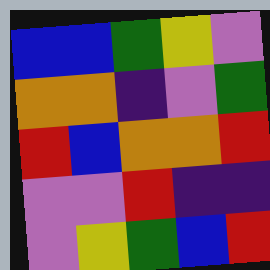[["blue", "blue", "green", "yellow", "violet"], ["orange", "orange", "indigo", "violet", "green"], ["red", "blue", "orange", "orange", "red"], ["violet", "violet", "red", "indigo", "indigo"], ["violet", "yellow", "green", "blue", "red"]]